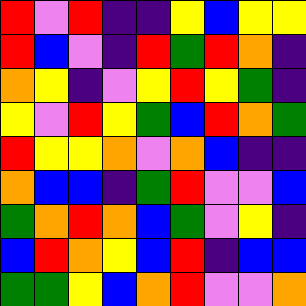[["red", "violet", "red", "indigo", "indigo", "yellow", "blue", "yellow", "yellow"], ["red", "blue", "violet", "indigo", "red", "green", "red", "orange", "indigo"], ["orange", "yellow", "indigo", "violet", "yellow", "red", "yellow", "green", "indigo"], ["yellow", "violet", "red", "yellow", "green", "blue", "red", "orange", "green"], ["red", "yellow", "yellow", "orange", "violet", "orange", "blue", "indigo", "indigo"], ["orange", "blue", "blue", "indigo", "green", "red", "violet", "violet", "blue"], ["green", "orange", "red", "orange", "blue", "green", "violet", "yellow", "indigo"], ["blue", "red", "orange", "yellow", "blue", "red", "indigo", "blue", "blue"], ["green", "green", "yellow", "blue", "orange", "red", "violet", "violet", "orange"]]